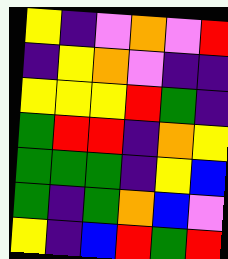[["yellow", "indigo", "violet", "orange", "violet", "red"], ["indigo", "yellow", "orange", "violet", "indigo", "indigo"], ["yellow", "yellow", "yellow", "red", "green", "indigo"], ["green", "red", "red", "indigo", "orange", "yellow"], ["green", "green", "green", "indigo", "yellow", "blue"], ["green", "indigo", "green", "orange", "blue", "violet"], ["yellow", "indigo", "blue", "red", "green", "red"]]